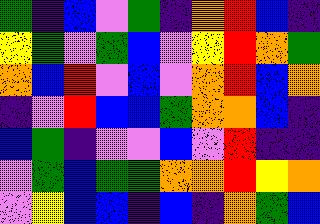[["green", "indigo", "blue", "violet", "green", "indigo", "orange", "red", "blue", "indigo"], ["yellow", "green", "violet", "green", "blue", "violet", "yellow", "red", "orange", "green"], ["orange", "blue", "red", "violet", "blue", "violet", "orange", "red", "blue", "orange"], ["indigo", "violet", "red", "blue", "blue", "green", "orange", "orange", "blue", "indigo"], ["blue", "green", "indigo", "violet", "violet", "blue", "violet", "red", "indigo", "indigo"], ["violet", "green", "blue", "green", "green", "orange", "orange", "red", "yellow", "orange"], ["violet", "yellow", "blue", "blue", "indigo", "blue", "indigo", "orange", "green", "blue"]]